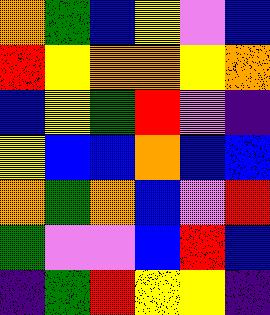[["orange", "green", "blue", "yellow", "violet", "blue"], ["red", "yellow", "orange", "orange", "yellow", "orange"], ["blue", "yellow", "green", "red", "violet", "indigo"], ["yellow", "blue", "blue", "orange", "blue", "blue"], ["orange", "green", "orange", "blue", "violet", "red"], ["green", "violet", "violet", "blue", "red", "blue"], ["indigo", "green", "red", "yellow", "yellow", "indigo"]]